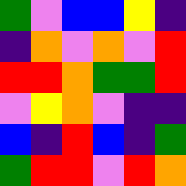[["green", "violet", "blue", "blue", "yellow", "indigo"], ["indigo", "orange", "violet", "orange", "violet", "red"], ["red", "red", "orange", "green", "green", "red"], ["violet", "yellow", "orange", "violet", "indigo", "indigo"], ["blue", "indigo", "red", "blue", "indigo", "green"], ["green", "red", "red", "violet", "red", "orange"]]